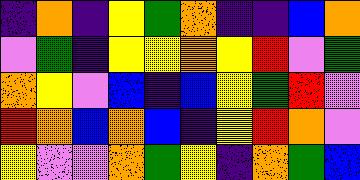[["indigo", "orange", "indigo", "yellow", "green", "orange", "indigo", "indigo", "blue", "orange"], ["violet", "green", "indigo", "yellow", "yellow", "orange", "yellow", "red", "violet", "green"], ["orange", "yellow", "violet", "blue", "indigo", "blue", "yellow", "green", "red", "violet"], ["red", "orange", "blue", "orange", "blue", "indigo", "yellow", "red", "orange", "violet"], ["yellow", "violet", "violet", "orange", "green", "yellow", "indigo", "orange", "green", "blue"]]